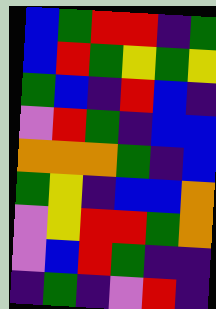[["blue", "green", "red", "red", "indigo", "green"], ["blue", "red", "green", "yellow", "green", "yellow"], ["green", "blue", "indigo", "red", "blue", "indigo"], ["violet", "red", "green", "indigo", "blue", "blue"], ["orange", "orange", "orange", "green", "indigo", "blue"], ["green", "yellow", "indigo", "blue", "blue", "orange"], ["violet", "yellow", "red", "red", "green", "orange"], ["violet", "blue", "red", "green", "indigo", "indigo"], ["indigo", "green", "indigo", "violet", "red", "indigo"]]